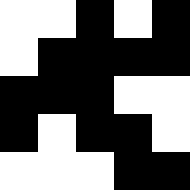[["white", "white", "black", "white", "black"], ["white", "black", "black", "black", "black"], ["black", "black", "black", "white", "white"], ["black", "white", "black", "black", "white"], ["white", "white", "white", "black", "black"]]